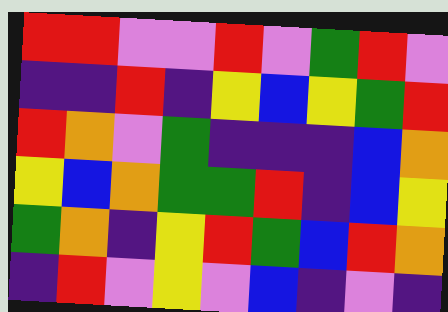[["red", "red", "violet", "violet", "red", "violet", "green", "red", "violet"], ["indigo", "indigo", "red", "indigo", "yellow", "blue", "yellow", "green", "red"], ["red", "orange", "violet", "green", "indigo", "indigo", "indigo", "blue", "orange"], ["yellow", "blue", "orange", "green", "green", "red", "indigo", "blue", "yellow"], ["green", "orange", "indigo", "yellow", "red", "green", "blue", "red", "orange"], ["indigo", "red", "violet", "yellow", "violet", "blue", "indigo", "violet", "indigo"]]